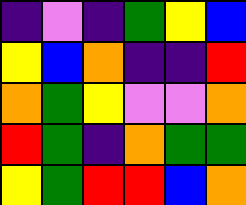[["indigo", "violet", "indigo", "green", "yellow", "blue"], ["yellow", "blue", "orange", "indigo", "indigo", "red"], ["orange", "green", "yellow", "violet", "violet", "orange"], ["red", "green", "indigo", "orange", "green", "green"], ["yellow", "green", "red", "red", "blue", "orange"]]